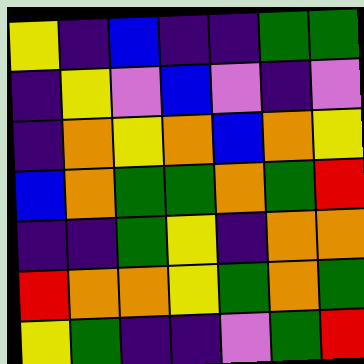[["yellow", "indigo", "blue", "indigo", "indigo", "green", "green"], ["indigo", "yellow", "violet", "blue", "violet", "indigo", "violet"], ["indigo", "orange", "yellow", "orange", "blue", "orange", "yellow"], ["blue", "orange", "green", "green", "orange", "green", "red"], ["indigo", "indigo", "green", "yellow", "indigo", "orange", "orange"], ["red", "orange", "orange", "yellow", "green", "orange", "green"], ["yellow", "green", "indigo", "indigo", "violet", "green", "red"]]